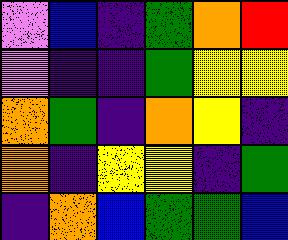[["violet", "blue", "indigo", "green", "orange", "red"], ["violet", "indigo", "indigo", "green", "yellow", "yellow"], ["orange", "green", "indigo", "orange", "yellow", "indigo"], ["orange", "indigo", "yellow", "yellow", "indigo", "green"], ["indigo", "orange", "blue", "green", "green", "blue"]]